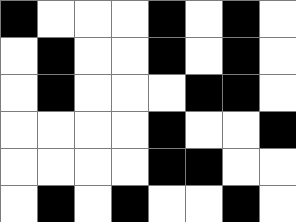[["black", "white", "white", "white", "black", "white", "black", "white"], ["white", "black", "white", "white", "black", "white", "black", "white"], ["white", "black", "white", "white", "white", "black", "black", "white"], ["white", "white", "white", "white", "black", "white", "white", "black"], ["white", "white", "white", "white", "black", "black", "white", "white"], ["white", "black", "white", "black", "white", "white", "black", "white"]]